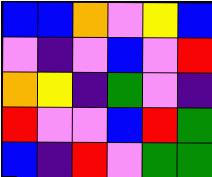[["blue", "blue", "orange", "violet", "yellow", "blue"], ["violet", "indigo", "violet", "blue", "violet", "red"], ["orange", "yellow", "indigo", "green", "violet", "indigo"], ["red", "violet", "violet", "blue", "red", "green"], ["blue", "indigo", "red", "violet", "green", "green"]]